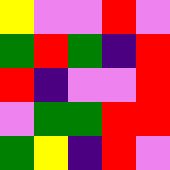[["yellow", "violet", "violet", "red", "violet"], ["green", "red", "green", "indigo", "red"], ["red", "indigo", "violet", "violet", "red"], ["violet", "green", "green", "red", "red"], ["green", "yellow", "indigo", "red", "violet"]]